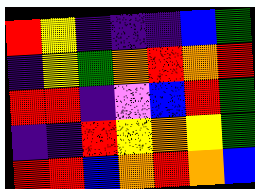[["red", "yellow", "indigo", "indigo", "indigo", "blue", "green"], ["indigo", "yellow", "green", "orange", "red", "orange", "red"], ["red", "red", "indigo", "violet", "blue", "red", "green"], ["indigo", "indigo", "red", "yellow", "orange", "yellow", "green"], ["red", "red", "blue", "orange", "red", "orange", "blue"]]